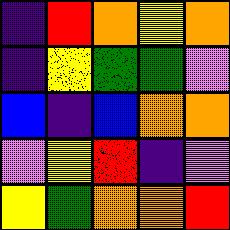[["indigo", "red", "orange", "yellow", "orange"], ["indigo", "yellow", "green", "green", "violet"], ["blue", "indigo", "blue", "orange", "orange"], ["violet", "yellow", "red", "indigo", "violet"], ["yellow", "green", "orange", "orange", "red"]]